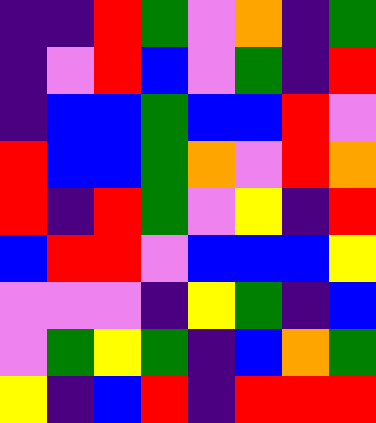[["indigo", "indigo", "red", "green", "violet", "orange", "indigo", "green"], ["indigo", "violet", "red", "blue", "violet", "green", "indigo", "red"], ["indigo", "blue", "blue", "green", "blue", "blue", "red", "violet"], ["red", "blue", "blue", "green", "orange", "violet", "red", "orange"], ["red", "indigo", "red", "green", "violet", "yellow", "indigo", "red"], ["blue", "red", "red", "violet", "blue", "blue", "blue", "yellow"], ["violet", "violet", "violet", "indigo", "yellow", "green", "indigo", "blue"], ["violet", "green", "yellow", "green", "indigo", "blue", "orange", "green"], ["yellow", "indigo", "blue", "red", "indigo", "red", "red", "red"]]